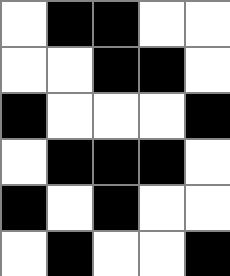[["white", "black", "black", "white", "white"], ["white", "white", "black", "black", "white"], ["black", "white", "white", "white", "black"], ["white", "black", "black", "black", "white"], ["black", "white", "black", "white", "white"], ["white", "black", "white", "white", "black"]]